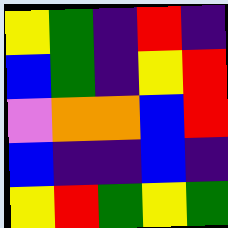[["yellow", "green", "indigo", "red", "indigo"], ["blue", "green", "indigo", "yellow", "red"], ["violet", "orange", "orange", "blue", "red"], ["blue", "indigo", "indigo", "blue", "indigo"], ["yellow", "red", "green", "yellow", "green"]]